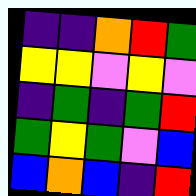[["indigo", "indigo", "orange", "red", "green"], ["yellow", "yellow", "violet", "yellow", "violet"], ["indigo", "green", "indigo", "green", "red"], ["green", "yellow", "green", "violet", "blue"], ["blue", "orange", "blue", "indigo", "red"]]